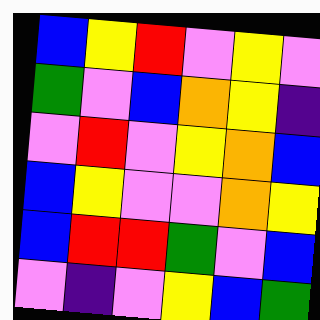[["blue", "yellow", "red", "violet", "yellow", "violet"], ["green", "violet", "blue", "orange", "yellow", "indigo"], ["violet", "red", "violet", "yellow", "orange", "blue"], ["blue", "yellow", "violet", "violet", "orange", "yellow"], ["blue", "red", "red", "green", "violet", "blue"], ["violet", "indigo", "violet", "yellow", "blue", "green"]]